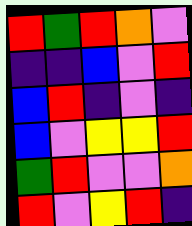[["red", "green", "red", "orange", "violet"], ["indigo", "indigo", "blue", "violet", "red"], ["blue", "red", "indigo", "violet", "indigo"], ["blue", "violet", "yellow", "yellow", "red"], ["green", "red", "violet", "violet", "orange"], ["red", "violet", "yellow", "red", "indigo"]]